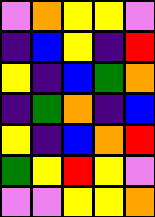[["violet", "orange", "yellow", "yellow", "violet"], ["indigo", "blue", "yellow", "indigo", "red"], ["yellow", "indigo", "blue", "green", "orange"], ["indigo", "green", "orange", "indigo", "blue"], ["yellow", "indigo", "blue", "orange", "red"], ["green", "yellow", "red", "yellow", "violet"], ["violet", "violet", "yellow", "yellow", "orange"]]